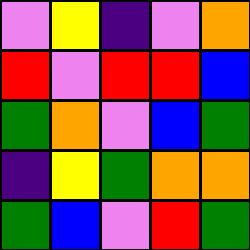[["violet", "yellow", "indigo", "violet", "orange"], ["red", "violet", "red", "red", "blue"], ["green", "orange", "violet", "blue", "green"], ["indigo", "yellow", "green", "orange", "orange"], ["green", "blue", "violet", "red", "green"]]